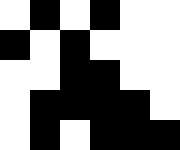[["white", "black", "white", "black", "white", "white"], ["black", "white", "black", "white", "white", "white"], ["white", "white", "black", "black", "white", "white"], ["white", "black", "black", "black", "black", "white"], ["white", "black", "white", "black", "black", "black"]]